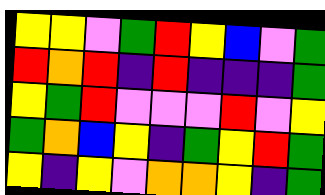[["yellow", "yellow", "violet", "green", "red", "yellow", "blue", "violet", "green"], ["red", "orange", "red", "indigo", "red", "indigo", "indigo", "indigo", "green"], ["yellow", "green", "red", "violet", "violet", "violet", "red", "violet", "yellow"], ["green", "orange", "blue", "yellow", "indigo", "green", "yellow", "red", "green"], ["yellow", "indigo", "yellow", "violet", "orange", "orange", "yellow", "indigo", "green"]]